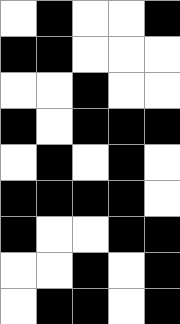[["white", "black", "white", "white", "black"], ["black", "black", "white", "white", "white"], ["white", "white", "black", "white", "white"], ["black", "white", "black", "black", "black"], ["white", "black", "white", "black", "white"], ["black", "black", "black", "black", "white"], ["black", "white", "white", "black", "black"], ["white", "white", "black", "white", "black"], ["white", "black", "black", "white", "black"]]